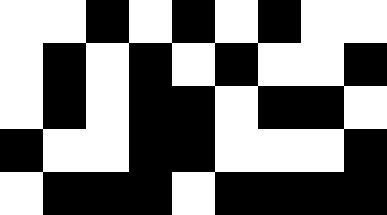[["white", "white", "black", "white", "black", "white", "black", "white", "white"], ["white", "black", "white", "black", "white", "black", "white", "white", "black"], ["white", "black", "white", "black", "black", "white", "black", "black", "white"], ["black", "white", "white", "black", "black", "white", "white", "white", "black"], ["white", "black", "black", "black", "white", "black", "black", "black", "black"]]